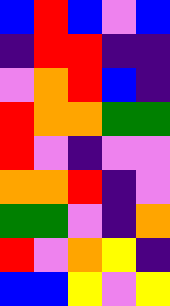[["blue", "red", "blue", "violet", "blue"], ["indigo", "red", "red", "indigo", "indigo"], ["violet", "orange", "red", "blue", "indigo"], ["red", "orange", "orange", "green", "green"], ["red", "violet", "indigo", "violet", "violet"], ["orange", "orange", "red", "indigo", "violet"], ["green", "green", "violet", "indigo", "orange"], ["red", "violet", "orange", "yellow", "indigo"], ["blue", "blue", "yellow", "violet", "yellow"]]